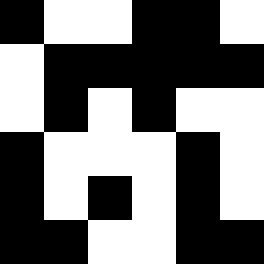[["black", "white", "white", "black", "black", "white"], ["white", "black", "black", "black", "black", "black"], ["white", "black", "white", "black", "white", "white"], ["black", "white", "white", "white", "black", "white"], ["black", "white", "black", "white", "black", "white"], ["black", "black", "white", "white", "black", "black"]]